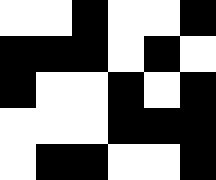[["white", "white", "black", "white", "white", "black"], ["black", "black", "black", "white", "black", "white"], ["black", "white", "white", "black", "white", "black"], ["white", "white", "white", "black", "black", "black"], ["white", "black", "black", "white", "white", "black"]]